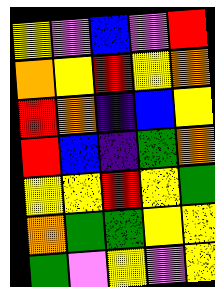[["yellow", "violet", "blue", "violet", "red"], ["orange", "yellow", "red", "yellow", "orange"], ["red", "orange", "indigo", "blue", "yellow"], ["red", "blue", "indigo", "green", "orange"], ["yellow", "yellow", "red", "yellow", "green"], ["orange", "green", "green", "yellow", "yellow"], ["green", "violet", "yellow", "violet", "yellow"]]